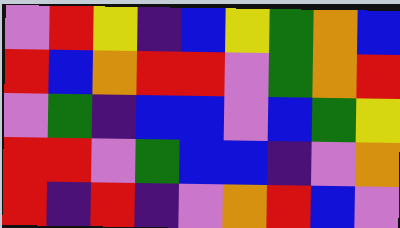[["violet", "red", "yellow", "indigo", "blue", "yellow", "green", "orange", "blue"], ["red", "blue", "orange", "red", "red", "violet", "green", "orange", "red"], ["violet", "green", "indigo", "blue", "blue", "violet", "blue", "green", "yellow"], ["red", "red", "violet", "green", "blue", "blue", "indigo", "violet", "orange"], ["red", "indigo", "red", "indigo", "violet", "orange", "red", "blue", "violet"]]